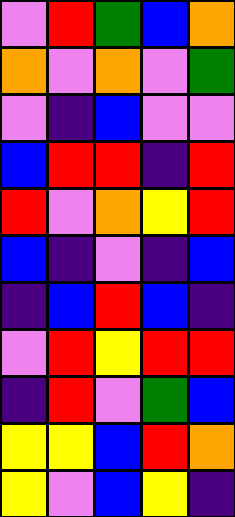[["violet", "red", "green", "blue", "orange"], ["orange", "violet", "orange", "violet", "green"], ["violet", "indigo", "blue", "violet", "violet"], ["blue", "red", "red", "indigo", "red"], ["red", "violet", "orange", "yellow", "red"], ["blue", "indigo", "violet", "indigo", "blue"], ["indigo", "blue", "red", "blue", "indigo"], ["violet", "red", "yellow", "red", "red"], ["indigo", "red", "violet", "green", "blue"], ["yellow", "yellow", "blue", "red", "orange"], ["yellow", "violet", "blue", "yellow", "indigo"]]